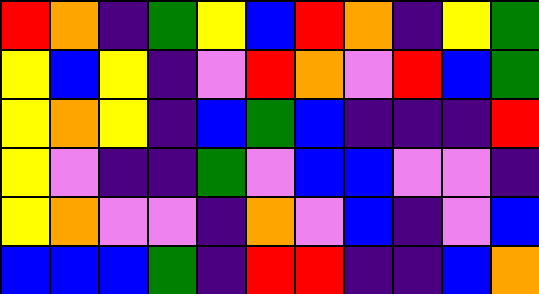[["red", "orange", "indigo", "green", "yellow", "blue", "red", "orange", "indigo", "yellow", "green"], ["yellow", "blue", "yellow", "indigo", "violet", "red", "orange", "violet", "red", "blue", "green"], ["yellow", "orange", "yellow", "indigo", "blue", "green", "blue", "indigo", "indigo", "indigo", "red"], ["yellow", "violet", "indigo", "indigo", "green", "violet", "blue", "blue", "violet", "violet", "indigo"], ["yellow", "orange", "violet", "violet", "indigo", "orange", "violet", "blue", "indigo", "violet", "blue"], ["blue", "blue", "blue", "green", "indigo", "red", "red", "indigo", "indigo", "blue", "orange"]]